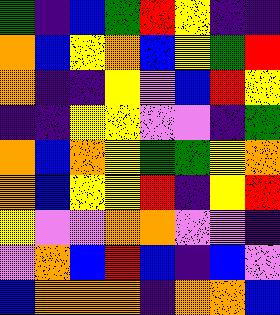[["green", "indigo", "blue", "green", "red", "yellow", "indigo", "indigo"], ["orange", "blue", "yellow", "orange", "blue", "yellow", "green", "red"], ["orange", "indigo", "indigo", "yellow", "violet", "blue", "red", "yellow"], ["indigo", "indigo", "yellow", "yellow", "violet", "violet", "indigo", "green"], ["orange", "blue", "orange", "yellow", "green", "green", "yellow", "orange"], ["orange", "blue", "yellow", "yellow", "red", "indigo", "yellow", "red"], ["yellow", "violet", "violet", "orange", "orange", "violet", "violet", "indigo"], ["violet", "orange", "blue", "red", "blue", "indigo", "blue", "violet"], ["blue", "orange", "orange", "orange", "indigo", "orange", "orange", "blue"]]